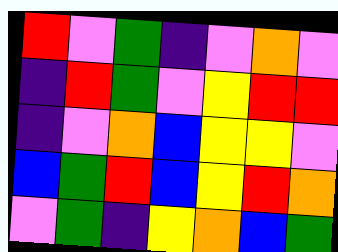[["red", "violet", "green", "indigo", "violet", "orange", "violet"], ["indigo", "red", "green", "violet", "yellow", "red", "red"], ["indigo", "violet", "orange", "blue", "yellow", "yellow", "violet"], ["blue", "green", "red", "blue", "yellow", "red", "orange"], ["violet", "green", "indigo", "yellow", "orange", "blue", "green"]]